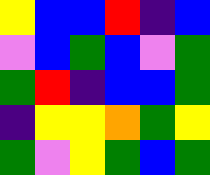[["yellow", "blue", "blue", "red", "indigo", "blue"], ["violet", "blue", "green", "blue", "violet", "green"], ["green", "red", "indigo", "blue", "blue", "green"], ["indigo", "yellow", "yellow", "orange", "green", "yellow"], ["green", "violet", "yellow", "green", "blue", "green"]]